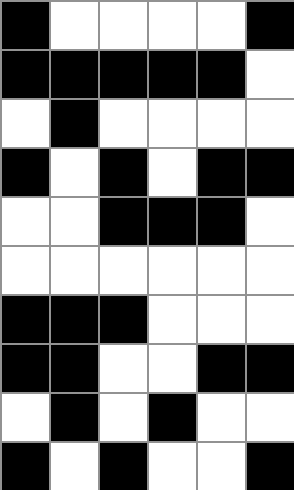[["black", "white", "white", "white", "white", "black"], ["black", "black", "black", "black", "black", "white"], ["white", "black", "white", "white", "white", "white"], ["black", "white", "black", "white", "black", "black"], ["white", "white", "black", "black", "black", "white"], ["white", "white", "white", "white", "white", "white"], ["black", "black", "black", "white", "white", "white"], ["black", "black", "white", "white", "black", "black"], ["white", "black", "white", "black", "white", "white"], ["black", "white", "black", "white", "white", "black"]]